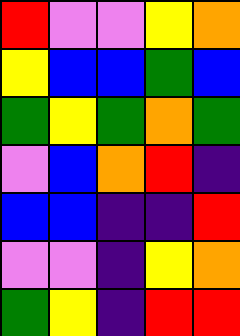[["red", "violet", "violet", "yellow", "orange"], ["yellow", "blue", "blue", "green", "blue"], ["green", "yellow", "green", "orange", "green"], ["violet", "blue", "orange", "red", "indigo"], ["blue", "blue", "indigo", "indigo", "red"], ["violet", "violet", "indigo", "yellow", "orange"], ["green", "yellow", "indigo", "red", "red"]]